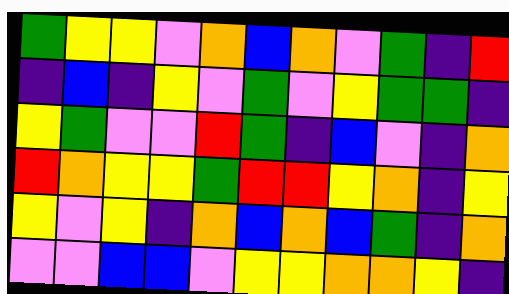[["green", "yellow", "yellow", "violet", "orange", "blue", "orange", "violet", "green", "indigo", "red"], ["indigo", "blue", "indigo", "yellow", "violet", "green", "violet", "yellow", "green", "green", "indigo"], ["yellow", "green", "violet", "violet", "red", "green", "indigo", "blue", "violet", "indigo", "orange"], ["red", "orange", "yellow", "yellow", "green", "red", "red", "yellow", "orange", "indigo", "yellow"], ["yellow", "violet", "yellow", "indigo", "orange", "blue", "orange", "blue", "green", "indigo", "orange"], ["violet", "violet", "blue", "blue", "violet", "yellow", "yellow", "orange", "orange", "yellow", "indigo"]]